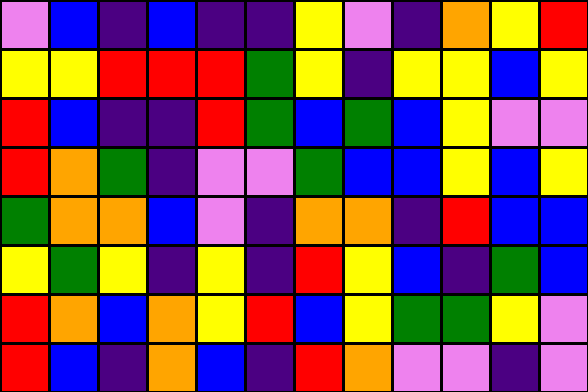[["violet", "blue", "indigo", "blue", "indigo", "indigo", "yellow", "violet", "indigo", "orange", "yellow", "red"], ["yellow", "yellow", "red", "red", "red", "green", "yellow", "indigo", "yellow", "yellow", "blue", "yellow"], ["red", "blue", "indigo", "indigo", "red", "green", "blue", "green", "blue", "yellow", "violet", "violet"], ["red", "orange", "green", "indigo", "violet", "violet", "green", "blue", "blue", "yellow", "blue", "yellow"], ["green", "orange", "orange", "blue", "violet", "indigo", "orange", "orange", "indigo", "red", "blue", "blue"], ["yellow", "green", "yellow", "indigo", "yellow", "indigo", "red", "yellow", "blue", "indigo", "green", "blue"], ["red", "orange", "blue", "orange", "yellow", "red", "blue", "yellow", "green", "green", "yellow", "violet"], ["red", "blue", "indigo", "orange", "blue", "indigo", "red", "orange", "violet", "violet", "indigo", "violet"]]